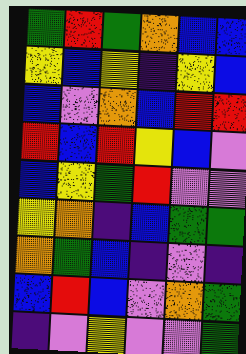[["green", "red", "green", "orange", "blue", "blue"], ["yellow", "blue", "yellow", "indigo", "yellow", "blue"], ["blue", "violet", "orange", "blue", "red", "red"], ["red", "blue", "red", "yellow", "blue", "violet"], ["blue", "yellow", "green", "red", "violet", "violet"], ["yellow", "orange", "indigo", "blue", "green", "green"], ["orange", "green", "blue", "indigo", "violet", "indigo"], ["blue", "red", "blue", "violet", "orange", "green"], ["indigo", "violet", "yellow", "violet", "violet", "green"]]